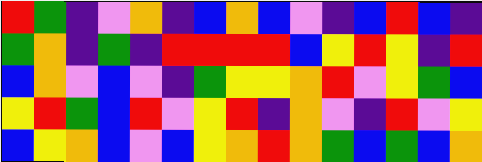[["red", "green", "indigo", "violet", "orange", "indigo", "blue", "orange", "blue", "violet", "indigo", "blue", "red", "blue", "indigo"], ["green", "orange", "indigo", "green", "indigo", "red", "red", "red", "red", "blue", "yellow", "red", "yellow", "indigo", "red"], ["blue", "orange", "violet", "blue", "violet", "indigo", "green", "yellow", "yellow", "orange", "red", "violet", "yellow", "green", "blue"], ["yellow", "red", "green", "blue", "red", "violet", "yellow", "red", "indigo", "orange", "violet", "indigo", "red", "violet", "yellow"], ["blue", "yellow", "orange", "blue", "violet", "blue", "yellow", "orange", "red", "orange", "green", "blue", "green", "blue", "orange"]]